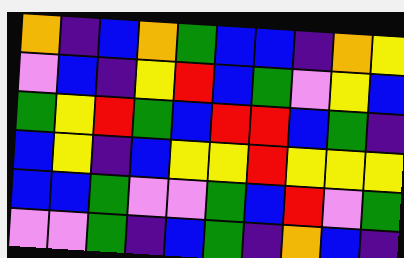[["orange", "indigo", "blue", "orange", "green", "blue", "blue", "indigo", "orange", "yellow"], ["violet", "blue", "indigo", "yellow", "red", "blue", "green", "violet", "yellow", "blue"], ["green", "yellow", "red", "green", "blue", "red", "red", "blue", "green", "indigo"], ["blue", "yellow", "indigo", "blue", "yellow", "yellow", "red", "yellow", "yellow", "yellow"], ["blue", "blue", "green", "violet", "violet", "green", "blue", "red", "violet", "green"], ["violet", "violet", "green", "indigo", "blue", "green", "indigo", "orange", "blue", "indigo"]]